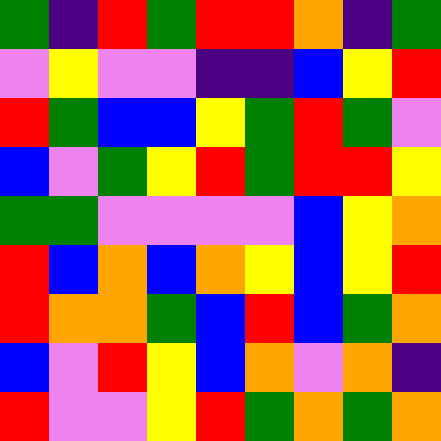[["green", "indigo", "red", "green", "red", "red", "orange", "indigo", "green"], ["violet", "yellow", "violet", "violet", "indigo", "indigo", "blue", "yellow", "red"], ["red", "green", "blue", "blue", "yellow", "green", "red", "green", "violet"], ["blue", "violet", "green", "yellow", "red", "green", "red", "red", "yellow"], ["green", "green", "violet", "violet", "violet", "violet", "blue", "yellow", "orange"], ["red", "blue", "orange", "blue", "orange", "yellow", "blue", "yellow", "red"], ["red", "orange", "orange", "green", "blue", "red", "blue", "green", "orange"], ["blue", "violet", "red", "yellow", "blue", "orange", "violet", "orange", "indigo"], ["red", "violet", "violet", "yellow", "red", "green", "orange", "green", "orange"]]